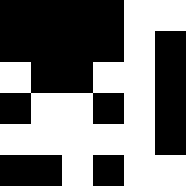[["black", "black", "black", "black", "white", "white"], ["black", "black", "black", "black", "white", "black"], ["white", "black", "black", "white", "white", "black"], ["black", "white", "white", "black", "white", "black"], ["white", "white", "white", "white", "white", "black"], ["black", "black", "white", "black", "white", "white"]]